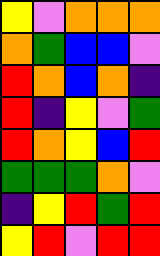[["yellow", "violet", "orange", "orange", "orange"], ["orange", "green", "blue", "blue", "violet"], ["red", "orange", "blue", "orange", "indigo"], ["red", "indigo", "yellow", "violet", "green"], ["red", "orange", "yellow", "blue", "red"], ["green", "green", "green", "orange", "violet"], ["indigo", "yellow", "red", "green", "red"], ["yellow", "red", "violet", "red", "red"]]